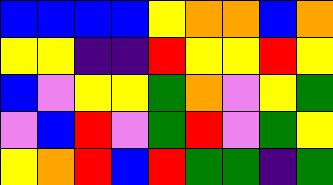[["blue", "blue", "blue", "blue", "yellow", "orange", "orange", "blue", "orange"], ["yellow", "yellow", "indigo", "indigo", "red", "yellow", "yellow", "red", "yellow"], ["blue", "violet", "yellow", "yellow", "green", "orange", "violet", "yellow", "green"], ["violet", "blue", "red", "violet", "green", "red", "violet", "green", "yellow"], ["yellow", "orange", "red", "blue", "red", "green", "green", "indigo", "green"]]